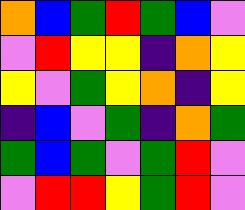[["orange", "blue", "green", "red", "green", "blue", "violet"], ["violet", "red", "yellow", "yellow", "indigo", "orange", "yellow"], ["yellow", "violet", "green", "yellow", "orange", "indigo", "yellow"], ["indigo", "blue", "violet", "green", "indigo", "orange", "green"], ["green", "blue", "green", "violet", "green", "red", "violet"], ["violet", "red", "red", "yellow", "green", "red", "violet"]]